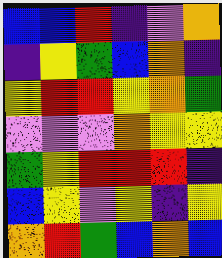[["blue", "blue", "red", "indigo", "violet", "orange"], ["indigo", "yellow", "green", "blue", "orange", "indigo"], ["yellow", "red", "red", "yellow", "orange", "green"], ["violet", "violet", "violet", "orange", "yellow", "yellow"], ["green", "yellow", "red", "red", "red", "indigo"], ["blue", "yellow", "violet", "yellow", "indigo", "yellow"], ["orange", "red", "green", "blue", "orange", "blue"]]